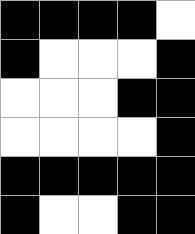[["black", "black", "black", "black", "white"], ["black", "white", "white", "white", "black"], ["white", "white", "white", "black", "black"], ["white", "white", "white", "white", "black"], ["black", "black", "black", "black", "black"], ["black", "white", "white", "black", "black"]]